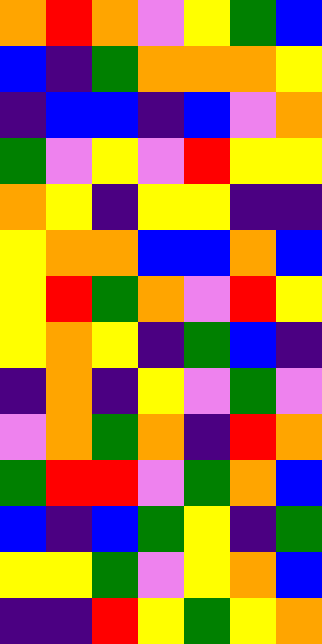[["orange", "red", "orange", "violet", "yellow", "green", "blue"], ["blue", "indigo", "green", "orange", "orange", "orange", "yellow"], ["indigo", "blue", "blue", "indigo", "blue", "violet", "orange"], ["green", "violet", "yellow", "violet", "red", "yellow", "yellow"], ["orange", "yellow", "indigo", "yellow", "yellow", "indigo", "indigo"], ["yellow", "orange", "orange", "blue", "blue", "orange", "blue"], ["yellow", "red", "green", "orange", "violet", "red", "yellow"], ["yellow", "orange", "yellow", "indigo", "green", "blue", "indigo"], ["indigo", "orange", "indigo", "yellow", "violet", "green", "violet"], ["violet", "orange", "green", "orange", "indigo", "red", "orange"], ["green", "red", "red", "violet", "green", "orange", "blue"], ["blue", "indigo", "blue", "green", "yellow", "indigo", "green"], ["yellow", "yellow", "green", "violet", "yellow", "orange", "blue"], ["indigo", "indigo", "red", "yellow", "green", "yellow", "orange"]]